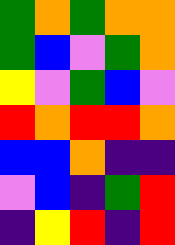[["green", "orange", "green", "orange", "orange"], ["green", "blue", "violet", "green", "orange"], ["yellow", "violet", "green", "blue", "violet"], ["red", "orange", "red", "red", "orange"], ["blue", "blue", "orange", "indigo", "indigo"], ["violet", "blue", "indigo", "green", "red"], ["indigo", "yellow", "red", "indigo", "red"]]